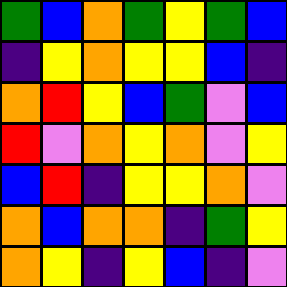[["green", "blue", "orange", "green", "yellow", "green", "blue"], ["indigo", "yellow", "orange", "yellow", "yellow", "blue", "indigo"], ["orange", "red", "yellow", "blue", "green", "violet", "blue"], ["red", "violet", "orange", "yellow", "orange", "violet", "yellow"], ["blue", "red", "indigo", "yellow", "yellow", "orange", "violet"], ["orange", "blue", "orange", "orange", "indigo", "green", "yellow"], ["orange", "yellow", "indigo", "yellow", "blue", "indigo", "violet"]]